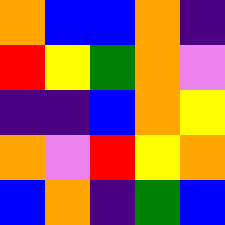[["orange", "blue", "blue", "orange", "indigo"], ["red", "yellow", "green", "orange", "violet"], ["indigo", "indigo", "blue", "orange", "yellow"], ["orange", "violet", "red", "yellow", "orange"], ["blue", "orange", "indigo", "green", "blue"]]